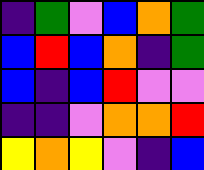[["indigo", "green", "violet", "blue", "orange", "green"], ["blue", "red", "blue", "orange", "indigo", "green"], ["blue", "indigo", "blue", "red", "violet", "violet"], ["indigo", "indigo", "violet", "orange", "orange", "red"], ["yellow", "orange", "yellow", "violet", "indigo", "blue"]]